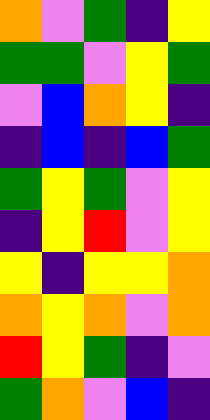[["orange", "violet", "green", "indigo", "yellow"], ["green", "green", "violet", "yellow", "green"], ["violet", "blue", "orange", "yellow", "indigo"], ["indigo", "blue", "indigo", "blue", "green"], ["green", "yellow", "green", "violet", "yellow"], ["indigo", "yellow", "red", "violet", "yellow"], ["yellow", "indigo", "yellow", "yellow", "orange"], ["orange", "yellow", "orange", "violet", "orange"], ["red", "yellow", "green", "indigo", "violet"], ["green", "orange", "violet", "blue", "indigo"]]